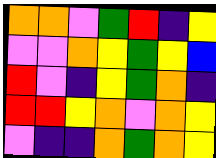[["orange", "orange", "violet", "green", "red", "indigo", "yellow"], ["violet", "violet", "orange", "yellow", "green", "yellow", "blue"], ["red", "violet", "indigo", "yellow", "green", "orange", "indigo"], ["red", "red", "yellow", "orange", "violet", "orange", "yellow"], ["violet", "indigo", "indigo", "orange", "green", "orange", "yellow"]]